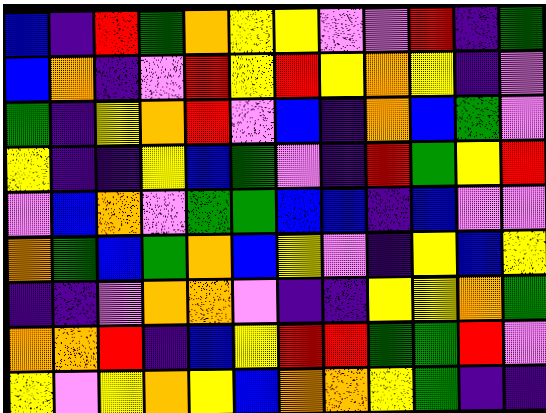[["blue", "indigo", "red", "green", "orange", "yellow", "yellow", "violet", "violet", "red", "indigo", "green"], ["blue", "orange", "indigo", "violet", "red", "yellow", "red", "yellow", "orange", "yellow", "indigo", "violet"], ["green", "indigo", "yellow", "orange", "red", "violet", "blue", "indigo", "orange", "blue", "green", "violet"], ["yellow", "indigo", "indigo", "yellow", "blue", "green", "violet", "indigo", "red", "green", "yellow", "red"], ["violet", "blue", "orange", "violet", "green", "green", "blue", "blue", "indigo", "blue", "violet", "violet"], ["orange", "green", "blue", "green", "orange", "blue", "yellow", "violet", "indigo", "yellow", "blue", "yellow"], ["indigo", "indigo", "violet", "orange", "orange", "violet", "indigo", "indigo", "yellow", "yellow", "orange", "green"], ["orange", "orange", "red", "indigo", "blue", "yellow", "red", "red", "green", "green", "red", "violet"], ["yellow", "violet", "yellow", "orange", "yellow", "blue", "orange", "orange", "yellow", "green", "indigo", "indigo"]]